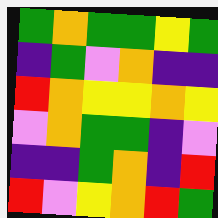[["green", "orange", "green", "green", "yellow", "green"], ["indigo", "green", "violet", "orange", "indigo", "indigo"], ["red", "orange", "yellow", "yellow", "orange", "yellow"], ["violet", "orange", "green", "green", "indigo", "violet"], ["indigo", "indigo", "green", "orange", "indigo", "red"], ["red", "violet", "yellow", "orange", "red", "green"]]